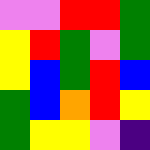[["violet", "violet", "red", "red", "green"], ["yellow", "red", "green", "violet", "green"], ["yellow", "blue", "green", "red", "blue"], ["green", "blue", "orange", "red", "yellow"], ["green", "yellow", "yellow", "violet", "indigo"]]